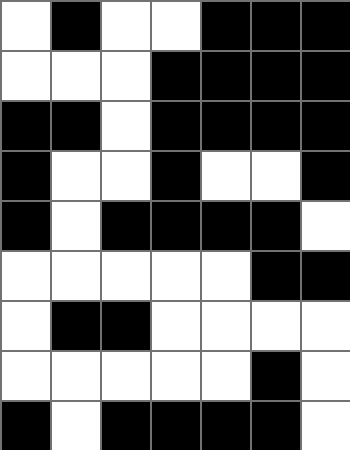[["white", "black", "white", "white", "black", "black", "black"], ["white", "white", "white", "black", "black", "black", "black"], ["black", "black", "white", "black", "black", "black", "black"], ["black", "white", "white", "black", "white", "white", "black"], ["black", "white", "black", "black", "black", "black", "white"], ["white", "white", "white", "white", "white", "black", "black"], ["white", "black", "black", "white", "white", "white", "white"], ["white", "white", "white", "white", "white", "black", "white"], ["black", "white", "black", "black", "black", "black", "white"]]